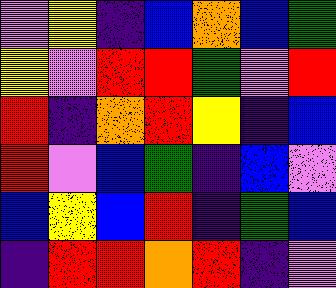[["violet", "yellow", "indigo", "blue", "orange", "blue", "green"], ["yellow", "violet", "red", "red", "green", "violet", "red"], ["red", "indigo", "orange", "red", "yellow", "indigo", "blue"], ["red", "violet", "blue", "green", "indigo", "blue", "violet"], ["blue", "yellow", "blue", "red", "indigo", "green", "blue"], ["indigo", "red", "red", "orange", "red", "indigo", "violet"]]